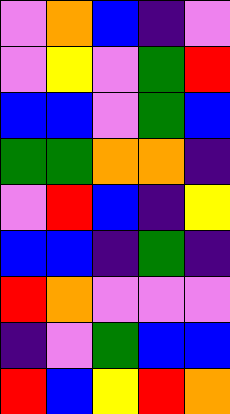[["violet", "orange", "blue", "indigo", "violet"], ["violet", "yellow", "violet", "green", "red"], ["blue", "blue", "violet", "green", "blue"], ["green", "green", "orange", "orange", "indigo"], ["violet", "red", "blue", "indigo", "yellow"], ["blue", "blue", "indigo", "green", "indigo"], ["red", "orange", "violet", "violet", "violet"], ["indigo", "violet", "green", "blue", "blue"], ["red", "blue", "yellow", "red", "orange"]]